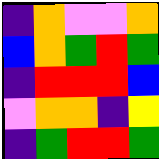[["indigo", "orange", "violet", "violet", "orange"], ["blue", "orange", "green", "red", "green"], ["indigo", "red", "red", "red", "blue"], ["violet", "orange", "orange", "indigo", "yellow"], ["indigo", "green", "red", "red", "green"]]